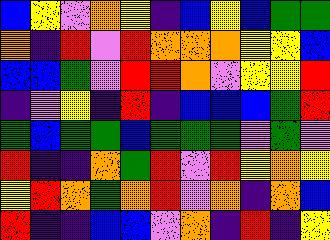[["blue", "yellow", "violet", "orange", "yellow", "indigo", "blue", "yellow", "blue", "green", "green"], ["orange", "indigo", "red", "violet", "red", "orange", "orange", "orange", "yellow", "yellow", "blue"], ["blue", "blue", "green", "violet", "red", "red", "orange", "violet", "yellow", "yellow", "red"], ["indigo", "violet", "yellow", "indigo", "red", "indigo", "blue", "blue", "blue", "green", "red"], ["green", "blue", "green", "green", "blue", "green", "green", "green", "violet", "green", "violet"], ["red", "indigo", "indigo", "orange", "green", "red", "violet", "red", "yellow", "orange", "yellow"], ["yellow", "red", "orange", "green", "orange", "red", "violet", "orange", "indigo", "orange", "blue"], ["red", "indigo", "indigo", "blue", "blue", "violet", "orange", "indigo", "red", "indigo", "yellow"]]